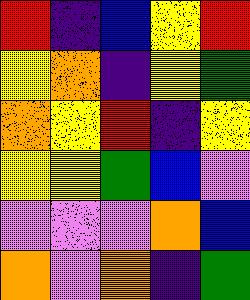[["red", "indigo", "blue", "yellow", "red"], ["yellow", "orange", "indigo", "yellow", "green"], ["orange", "yellow", "red", "indigo", "yellow"], ["yellow", "yellow", "green", "blue", "violet"], ["violet", "violet", "violet", "orange", "blue"], ["orange", "violet", "orange", "indigo", "green"]]